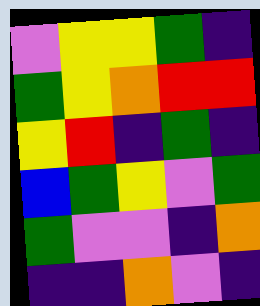[["violet", "yellow", "yellow", "green", "indigo"], ["green", "yellow", "orange", "red", "red"], ["yellow", "red", "indigo", "green", "indigo"], ["blue", "green", "yellow", "violet", "green"], ["green", "violet", "violet", "indigo", "orange"], ["indigo", "indigo", "orange", "violet", "indigo"]]